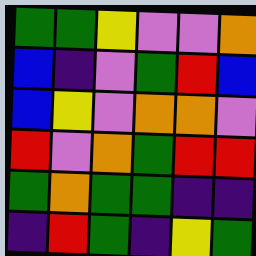[["green", "green", "yellow", "violet", "violet", "orange"], ["blue", "indigo", "violet", "green", "red", "blue"], ["blue", "yellow", "violet", "orange", "orange", "violet"], ["red", "violet", "orange", "green", "red", "red"], ["green", "orange", "green", "green", "indigo", "indigo"], ["indigo", "red", "green", "indigo", "yellow", "green"]]